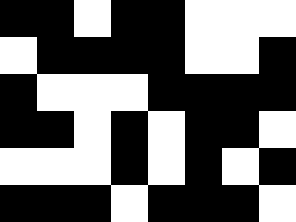[["black", "black", "white", "black", "black", "white", "white", "white"], ["white", "black", "black", "black", "black", "white", "white", "black"], ["black", "white", "white", "white", "black", "black", "black", "black"], ["black", "black", "white", "black", "white", "black", "black", "white"], ["white", "white", "white", "black", "white", "black", "white", "black"], ["black", "black", "black", "white", "black", "black", "black", "white"]]